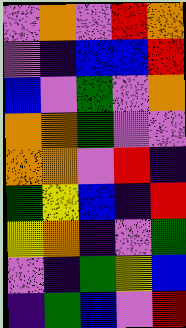[["violet", "orange", "violet", "red", "orange"], ["violet", "indigo", "blue", "blue", "red"], ["blue", "violet", "green", "violet", "orange"], ["orange", "orange", "green", "violet", "violet"], ["orange", "orange", "violet", "red", "indigo"], ["green", "yellow", "blue", "indigo", "red"], ["yellow", "orange", "indigo", "violet", "green"], ["violet", "indigo", "green", "yellow", "blue"], ["indigo", "green", "blue", "violet", "red"]]